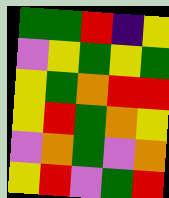[["green", "green", "red", "indigo", "yellow"], ["violet", "yellow", "green", "yellow", "green"], ["yellow", "green", "orange", "red", "red"], ["yellow", "red", "green", "orange", "yellow"], ["violet", "orange", "green", "violet", "orange"], ["yellow", "red", "violet", "green", "red"]]